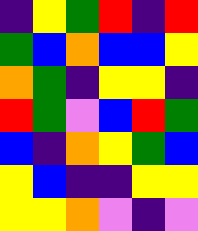[["indigo", "yellow", "green", "red", "indigo", "red"], ["green", "blue", "orange", "blue", "blue", "yellow"], ["orange", "green", "indigo", "yellow", "yellow", "indigo"], ["red", "green", "violet", "blue", "red", "green"], ["blue", "indigo", "orange", "yellow", "green", "blue"], ["yellow", "blue", "indigo", "indigo", "yellow", "yellow"], ["yellow", "yellow", "orange", "violet", "indigo", "violet"]]